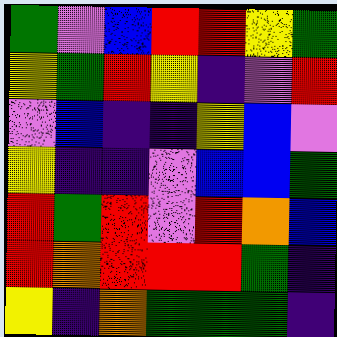[["green", "violet", "blue", "red", "red", "yellow", "green"], ["yellow", "green", "red", "yellow", "indigo", "violet", "red"], ["violet", "blue", "indigo", "indigo", "yellow", "blue", "violet"], ["yellow", "indigo", "indigo", "violet", "blue", "blue", "green"], ["red", "green", "red", "violet", "red", "orange", "blue"], ["red", "orange", "red", "red", "red", "green", "indigo"], ["yellow", "indigo", "orange", "green", "green", "green", "indigo"]]